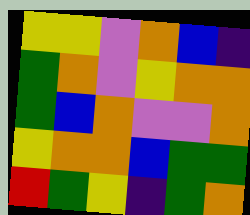[["yellow", "yellow", "violet", "orange", "blue", "indigo"], ["green", "orange", "violet", "yellow", "orange", "orange"], ["green", "blue", "orange", "violet", "violet", "orange"], ["yellow", "orange", "orange", "blue", "green", "green"], ["red", "green", "yellow", "indigo", "green", "orange"]]